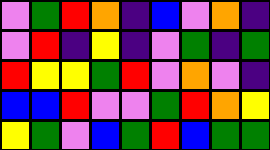[["violet", "green", "red", "orange", "indigo", "blue", "violet", "orange", "indigo"], ["violet", "red", "indigo", "yellow", "indigo", "violet", "green", "indigo", "green"], ["red", "yellow", "yellow", "green", "red", "violet", "orange", "violet", "indigo"], ["blue", "blue", "red", "violet", "violet", "green", "red", "orange", "yellow"], ["yellow", "green", "violet", "blue", "green", "red", "blue", "green", "green"]]